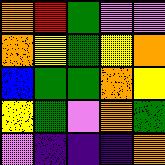[["orange", "red", "green", "violet", "violet"], ["orange", "yellow", "green", "yellow", "orange"], ["blue", "green", "green", "orange", "yellow"], ["yellow", "green", "violet", "orange", "green"], ["violet", "indigo", "indigo", "indigo", "orange"]]